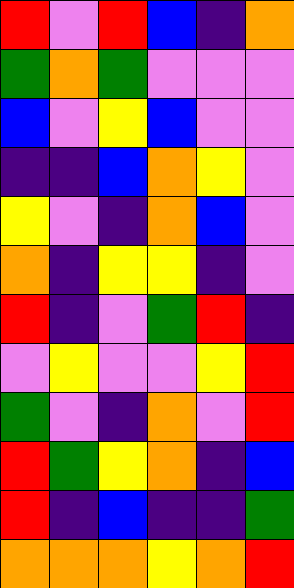[["red", "violet", "red", "blue", "indigo", "orange"], ["green", "orange", "green", "violet", "violet", "violet"], ["blue", "violet", "yellow", "blue", "violet", "violet"], ["indigo", "indigo", "blue", "orange", "yellow", "violet"], ["yellow", "violet", "indigo", "orange", "blue", "violet"], ["orange", "indigo", "yellow", "yellow", "indigo", "violet"], ["red", "indigo", "violet", "green", "red", "indigo"], ["violet", "yellow", "violet", "violet", "yellow", "red"], ["green", "violet", "indigo", "orange", "violet", "red"], ["red", "green", "yellow", "orange", "indigo", "blue"], ["red", "indigo", "blue", "indigo", "indigo", "green"], ["orange", "orange", "orange", "yellow", "orange", "red"]]